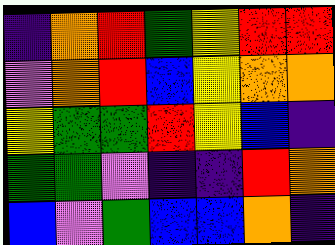[["indigo", "orange", "red", "green", "yellow", "red", "red"], ["violet", "orange", "red", "blue", "yellow", "orange", "orange"], ["yellow", "green", "green", "red", "yellow", "blue", "indigo"], ["green", "green", "violet", "indigo", "indigo", "red", "orange"], ["blue", "violet", "green", "blue", "blue", "orange", "indigo"]]